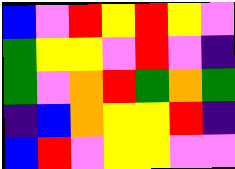[["blue", "violet", "red", "yellow", "red", "yellow", "violet"], ["green", "yellow", "yellow", "violet", "red", "violet", "indigo"], ["green", "violet", "orange", "red", "green", "orange", "green"], ["indigo", "blue", "orange", "yellow", "yellow", "red", "indigo"], ["blue", "red", "violet", "yellow", "yellow", "violet", "violet"]]